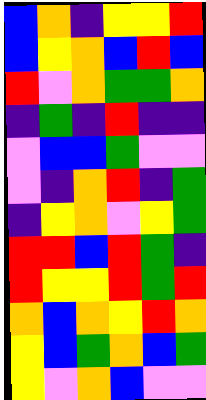[["blue", "orange", "indigo", "yellow", "yellow", "red"], ["blue", "yellow", "orange", "blue", "red", "blue"], ["red", "violet", "orange", "green", "green", "orange"], ["indigo", "green", "indigo", "red", "indigo", "indigo"], ["violet", "blue", "blue", "green", "violet", "violet"], ["violet", "indigo", "orange", "red", "indigo", "green"], ["indigo", "yellow", "orange", "violet", "yellow", "green"], ["red", "red", "blue", "red", "green", "indigo"], ["red", "yellow", "yellow", "red", "green", "red"], ["orange", "blue", "orange", "yellow", "red", "orange"], ["yellow", "blue", "green", "orange", "blue", "green"], ["yellow", "violet", "orange", "blue", "violet", "violet"]]